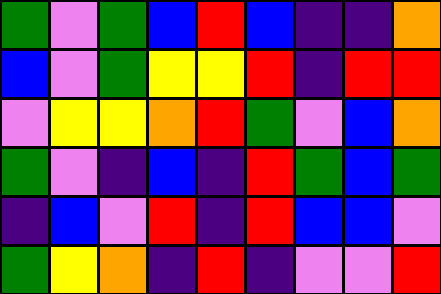[["green", "violet", "green", "blue", "red", "blue", "indigo", "indigo", "orange"], ["blue", "violet", "green", "yellow", "yellow", "red", "indigo", "red", "red"], ["violet", "yellow", "yellow", "orange", "red", "green", "violet", "blue", "orange"], ["green", "violet", "indigo", "blue", "indigo", "red", "green", "blue", "green"], ["indigo", "blue", "violet", "red", "indigo", "red", "blue", "blue", "violet"], ["green", "yellow", "orange", "indigo", "red", "indigo", "violet", "violet", "red"]]